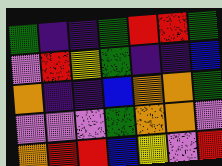[["green", "indigo", "indigo", "green", "red", "red", "green"], ["violet", "red", "yellow", "green", "indigo", "indigo", "blue"], ["orange", "indigo", "indigo", "blue", "orange", "orange", "green"], ["violet", "violet", "violet", "green", "orange", "orange", "violet"], ["orange", "red", "red", "blue", "yellow", "violet", "red"]]